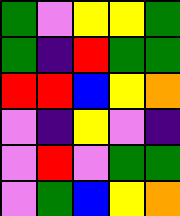[["green", "violet", "yellow", "yellow", "green"], ["green", "indigo", "red", "green", "green"], ["red", "red", "blue", "yellow", "orange"], ["violet", "indigo", "yellow", "violet", "indigo"], ["violet", "red", "violet", "green", "green"], ["violet", "green", "blue", "yellow", "orange"]]